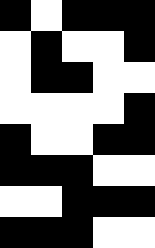[["black", "white", "black", "black", "black"], ["white", "black", "white", "white", "black"], ["white", "black", "black", "white", "white"], ["white", "white", "white", "white", "black"], ["black", "white", "white", "black", "black"], ["black", "black", "black", "white", "white"], ["white", "white", "black", "black", "black"], ["black", "black", "black", "white", "white"]]